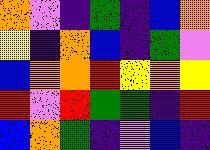[["orange", "violet", "indigo", "green", "indigo", "blue", "orange"], ["yellow", "indigo", "orange", "blue", "indigo", "green", "violet"], ["blue", "orange", "orange", "red", "yellow", "orange", "yellow"], ["red", "violet", "red", "green", "green", "indigo", "red"], ["blue", "orange", "green", "indigo", "violet", "blue", "indigo"]]